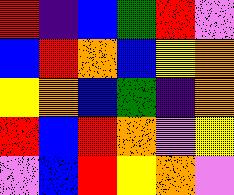[["red", "indigo", "blue", "green", "red", "violet"], ["blue", "red", "orange", "blue", "yellow", "orange"], ["yellow", "orange", "blue", "green", "indigo", "orange"], ["red", "blue", "red", "orange", "violet", "yellow"], ["violet", "blue", "red", "yellow", "orange", "violet"]]